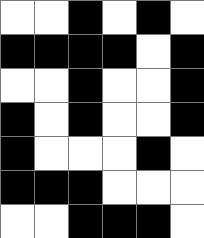[["white", "white", "black", "white", "black", "white"], ["black", "black", "black", "black", "white", "black"], ["white", "white", "black", "white", "white", "black"], ["black", "white", "black", "white", "white", "black"], ["black", "white", "white", "white", "black", "white"], ["black", "black", "black", "white", "white", "white"], ["white", "white", "black", "black", "black", "white"]]